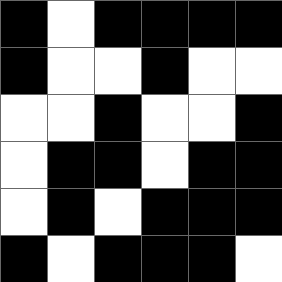[["black", "white", "black", "black", "black", "black"], ["black", "white", "white", "black", "white", "white"], ["white", "white", "black", "white", "white", "black"], ["white", "black", "black", "white", "black", "black"], ["white", "black", "white", "black", "black", "black"], ["black", "white", "black", "black", "black", "white"]]